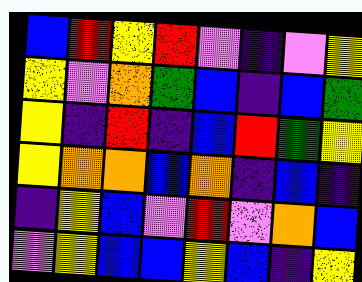[["blue", "red", "yellow", "red", "violet", "indigo", "violet", "yellow"], ["yellow", "violet", "orange", "green", "blue", "indigo", "blue", "green"], ["yellow", "indigo", "red", "indigo", "blue", "red", "green", "yellow"], ["yellow", "orange", "orange", "blue", "orange", "indigo", "blue", "indigo"], ["indigo", "yellow", "blue", "violet", "red", "violet", "orange", "blue"], ["violet", "yellow", "blue", "blue", "yellow", "blue", "indigo", "yellow"]]